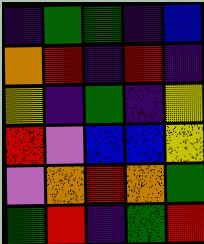[["indigo", "green", "green", "indigo", "blue"], ["orange", "red", "indigo", "red", "indigo"], ["yellow", "indigo", "green", "indigo", "yellow"], ["red", "violet", "blue", "blue", "yellow"], ["violet", "orange", "red", "orange", "green"], ["green", "red", "indigo", "green", "red"]]